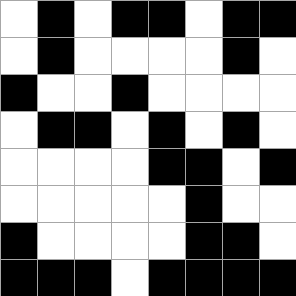[["white", "black", "white", "black", "black", "white", "black", "black"], ["white", "black", "white", "white", "white", "white", "black", "white"], ["black", "white", "white", "black", "white", "white", "white", "white"], ["white", "black", "black", "white", "black", "white", "black", "white"], ["white", "white", "white", "white", "black", "black", "white", "black"], ["white", "white", "white", "white", "white", "black", "white", "white"], ["black", "white", "white", "white", "white", "black", "black", "white"], ["black", "black", "black", "white", "black", "black", "black", "black"]]